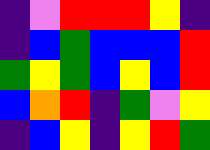[["indigo", "violet", "red", "red", "red", "yellow", "indigo"], ["indigo", "blue", "green", "blue", "blue", "blue", "red"], ["green", "yellow", "green", "blue", "yellow", "blue", "red"], ["blue", "orange", "red", "indigo", "green", "violet", "yellow"], ["indigo", "blue", "yellow", "indigo", "yellow", "red", "green"]]